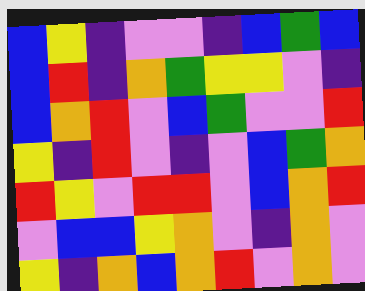[["blue", "yellow", "indigo", "violet", "violet", "indigo", "blue", "green", "blue"], ["blue", "red", "indigo", "orange", "green", "yellow", "yellow", "violet", "indigo"], ["blue", "orange", "red", "violet", "blue", "green", "violet", "violet", "red"], ["yellow", "indigo", "red", "violet", "indigo", "violet", "blue", "green", "orange"], ["red", "yellow", "violet", "red", "red", "violet", "blue", "orange", "red"], ["violet", "blue", "blue", "yellow", "orange", "violet", "indigo", "orange", "violet"], ["yellow", "indigo", "orange", "blue", "orange", "red", "violet", "orange", "violet"]]